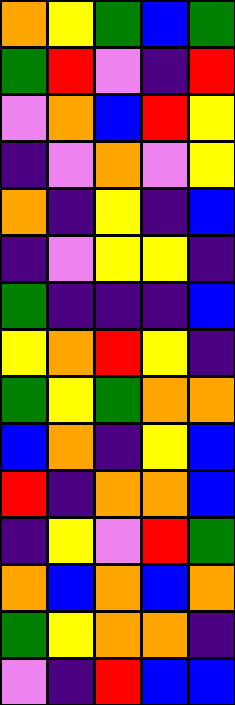[["orange", "yellow", "green", "blue", "green"], ["green", "red", "violet", "indigo", "red"], ["violet", "orange", "blue", "red", "yellow"], ["indigo", "violet", "orange", "violet", "yellow"], ["orange", "indigo", "yellow", "indigo", "blue"], ["indigo", "violet", "yellow", "yellow", "indigo"], ["green", "indigo", "indigo", "indigo", "blue"], ["yellow", "orange", "red", "yellow", "indigo"], ["green", "yellow", "green", "orange", "orange"], ["blue", "orange", "indigo", "yellow", "blue"], ["red", "indigo", "orange", "orange", "blue"], ["indigo", "yellow", "violet", "red", "green"], ["orange", "blue", "orange", "blue", "orange"], ["green", "yellow", "orange", "orange", "indigo"], ["violet", "indigo", "red", "blue", "blue"]]